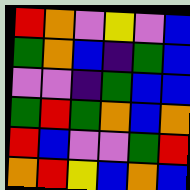[["red", "orange", "violet", "yellow", "violet", "blue"], ["green", "orange", "blue", "indigo", "green", "blue"], ["violet", "violet", "indigo", "green", "blue", "blue"], ["green", "red", "green", "orange", "blue", "orange"], ["red", "blue", "violet", "violet", "green", "red"], ["orange", "red", "yellow", "blue", "orange", "blue"]]